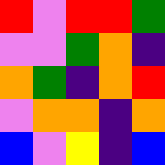[["red", "violet", "red", "red", "green"], ["violet", "violet", "green", "orange", "indigo"], ["orange", "green", "indigo", "orange", "red"], ["violet", "orange", "orange", "indigo", "orange"], ["blue", "violet", "yellow", "indigo", "blue"]]